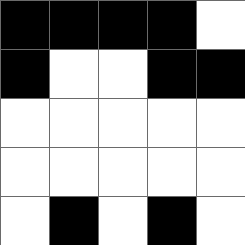[["black", "black", "black", "black", "white"], ["black", "white", "white", "black", "black"], ["white", "white", "white", "white", "white"], ["white", "white", "white", "white", "white"], ["white", "black", "white", "black", "white"]]